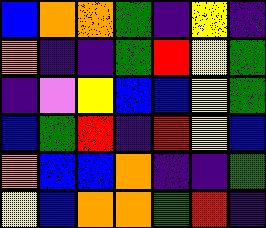[["blue", "orange", "orange", "green", "indigo", "yellow", "indigo"], ["orange", "indigo", "indigo", "green", "red", "yellow", "green"], ["indigo", "violet", "yellow", "blue", "blue", "yellow", "green"], ["blue", "green", "red", "indigo", "red", "yellow", "blue"], ["orange", "blue", "blue", "orange", "indigo", "indigo", "green"], ["yellow", "blue", "orange", "orange", "green", "red", "indigo"]]